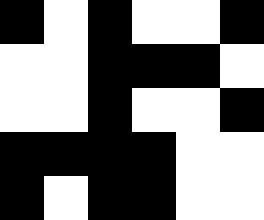[["black", "white", "black", "white", "white", "black"], ["white", "white", "black", "black", "black", "white"], ["white", "white", "black", "white", "white", "black"], ["black", "black", "black", "black", "white", "white"], ["black", "white", "black", "black", "white", "white"]]